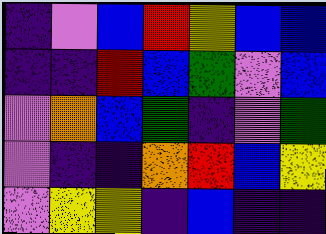[["indigo", "violet", "blue", "red", "yellow", "blue", "blue"], ["indigo", "indigo", "red", "blue", "green", "violet", "blue"], ["violet", "orange", "blue", "green", "indigo", "violet", "green"], ["violet", "indigo", "indigo", "orange", "red", "blue", "yellow"], ["violet", "yellow", "yellow", "indigo", "blue", "indigo", "indigo"]]